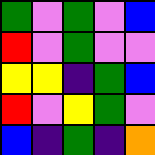[["green", "violet", "green", "violet", "blue"], ["red", "violet", "green", "violet", "violet"], ["yellow", "yellow", "indigo", "green", "blue"], ["red", "violet", "yellow", "green", "violet"], ["blue", "indigo", "green", "indigo", "orange"]]